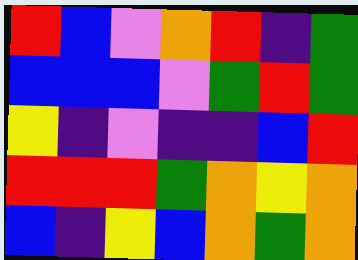[["red", "blue", "violet", "orange", "red", "indigo", "green"], ["blue", "blue", "blue", "violet", "green", "red", "green"], ["yellow", "indigo", "violet", "indigo", "indigo", "blue", "red"], ["red", "red", "red", "green", "orange", "yellow", "orange"], ["blue", "indigo", "yellow", "blue", "orange", "green", "orange"]]